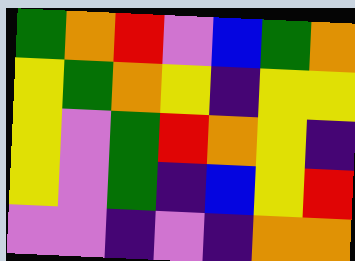[["green", "orange", "red", "violet", "blue", "green", "orange"], ["yellow", "green", "orange", "yellow", "indigo", "yellow", "yellow"], ["yellow", "violet", "green", "red", "orange", "yellow", "indigo"], ["yellow", "violet", "green", "indigo", "blue", "yellow", "red"], ["violet", "violet", "indigo", "violet", "indigo", "orange", "orange"]]